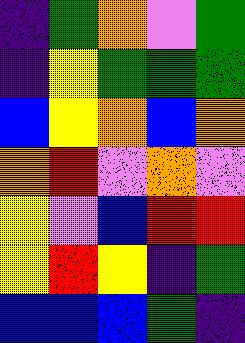[["indigo", "green", "orange", "violet", "green"], ["indigo", "yellow", "green", "green", "green"], ["blue", "yellow", "orange", "blue", "orange"], ["orange", "red", "violet", "orange", "violet"], ["yellow", "violet", "blue", "red", "red"], ["yellow", "red", "yellow", "indigo", "green"], ["blue", "blue", "blue", "green", "indigo"]]